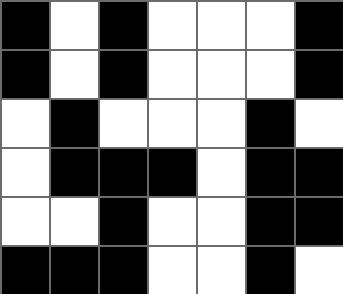[["black", "white", "black", "white", "white", "white", "black"], ["black", "white", "black", "white", "white", "white", "black"], ["white", "black", "white", "white", "white", "black", "white"], ["white", "black", "black", "black", "white", "black", "black"], ["white", "white", "black", "white", "white", "black", "black"], ["black", "black", "black", "white", "white", "black", "white"]]